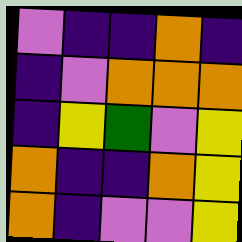[["violet", "indigo", "indigo", "orange", "indigo"], ["indigo", "violet", "orange", "orange", "orange"], ["indigo", "yellow", "green", "violet", "yellow"], ["orange", "indigo", "indigo", "orange", "yellow"], ["orange", "indigo", "violet", "violet", "yellow"]]